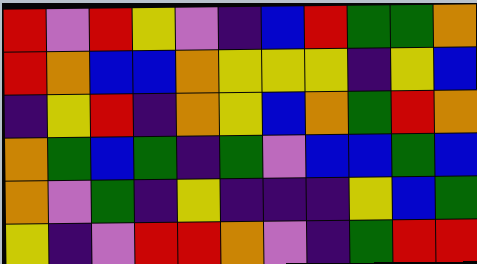[["red", "violet", "red", "yellow", "violet", "indigo", "blue", "red", "green", "green", "orange"], ["red", "orange", "blue", "blue", "orange", "yellow", "yellow", "yellow", "indigo", "yellow", "blue"], ["indigo", "yellow", "red", "indigo", "orange", "yellow", "blue", "orange", "green", "red", "orange"], ["orange", "green", "blue", "green", "indigo", "green", "violet", "blue", "blue", "green", "blue"], ["orange", "violet", "green", "indigo", "yellow", "indigo", "indigo", "indigo", "yellow", "blue", "green"], ["yellow", "indigo", "violet", "red", "red", "orange", "violet", "indigo", "green", "red", "red"]]